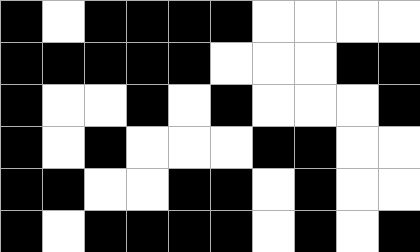[["black", "white", "black", "black", "black", "black", "white", "white", "white", "white"], ["black", "black", "black", "black", "black", "white", "white", "white", "black", "black"], ["black", "white", "white", "black", "white", "black", "white", "white", "white", "black"], ["black", "white", "black", "white", "white", "white", "black", "black", "white", "white"], ["black", "black", "white", "white", "black", "black", "white", "black", "white", "white"], ["black", "white", "black", "black", "black", "black", "white", "black", "white", "black"]]